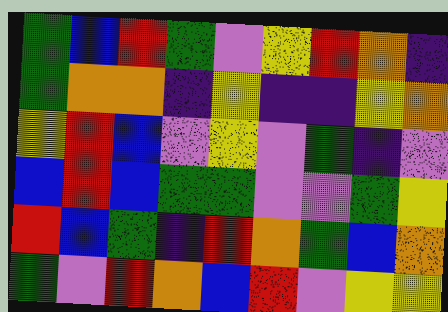[["green", "blue", "red", "green", "violet", "yellow", "red", "orange", "indigo"], ["green", "orange", "orange", "indigo", "yellow", "indigo", "indigo", "yellow", "orange"], ["yellow", "red", "blue", "violet", "yellow", "violet", "green", "indigo", "violet"], ["blue", "red", "blue", "green", "green", "violet", "violet", "green", "yellow"], ["red", "blue", "green", "indigo", "red", "orange", "green", "blue", "orange"], ["green", "violet", "red", "orange", "blue", "red", "violet", "yellow", "yellow"]]